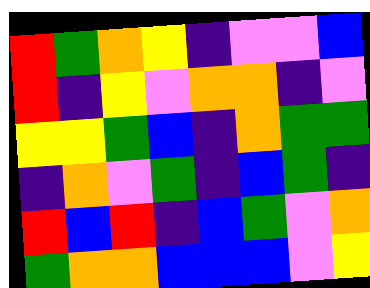[["red", "green", "orange", "yellow", "indigo", "violet", "violet", "blue"], ["red", "indigo", "yellow", "violet", "orange", "orange", "indigo", "violet"], ["yellow", "yellow", "green", "blue", "indigo", "orange", "green", "green"], ["indigo", "orange", "violet", "green", "indigo", "blue", "green", "indigo"], ["red", "blue", "red", "indigo", "blue", "green", "violet", "orange"], ["green", "orange", "orange", "blue", "blue", "blue", "violet", "yellow"]]